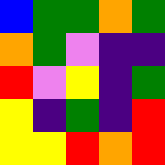[["blue", "green", "green", "orange", "green"], ["orange", "green", "violet", "indigo", "indigo"], ["red", "violet", "yellow", "indigo", "green"], ["yellow", "indigo", "green", "indigo", "red"], ["yellow", "yellow", "red", "orange", "red"]]